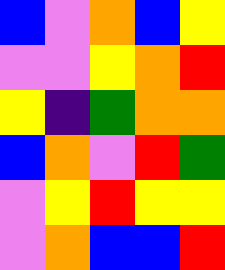[["blue", "violet", "orange", "blue", "yellow"], ["violet", "violet", "yellow", "orange", "red"], ["yellow", "indigo", "green", "orange", "orange"], ["blue", "orange", "violet", "red", "green"], ["violet", "yellow", "red", "yellow", "yellow"], ["violet", "orange", "blue", "blue", "red"]]